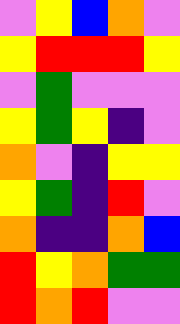[["violet", "yellow", "blue", "orange", "violet"], ["yellow", "red", "red", "red", "yellow"], ["violet", "green", "violet", "violet", "violet"], ["yellow", "green", "yellow", "indigo", "violet"], ["orange", "violet", "indigo", "yellow", "yellow"], ["yellow", "green", "indigo", "red", "violet"], ["orange", "indigo", "indigo", "orange", "blue"], ["red", "yellow", "orange", "green", "green"], ["red", "orange", "red", "violet", "violet"]]